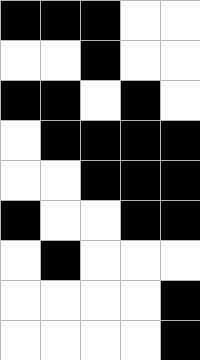[["black", "black", "black", "white", "white"], ["white", "white", "black", "white", "white"], ["black", "black", "white", "black", "white"], ["white", "black", "black", "black", "black"], ["white", "white", "black", "black", "black"], ["black", "white", "white", "black", "black"], ["white", "black", "white", "white", "white"], ["white", "white", "white", "white", "black"], ["white", "white", "white", "white", "black"]]